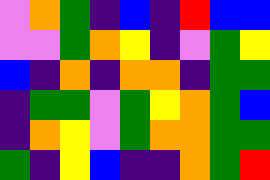[["violet", "orange", "green", "indigo", "blue", "indigo", "red", "blue", "blue"], ["violet", "violet", "green", "orange", "yellow", "indigo", "violet", "green", "yellow"], ["blue", "indigo", "orange", "indigo", "orange", "orange", "indigo", "green", "green"], ["indigo", "green", "green", "violet", "green", "yellow", "orange", "green", "blue"], ["indigo", "orange", "yellow", "violet", "green", "orange", "orange", "green", "green"], ["green", "indigo", "yellow", "blue", "indigo", "indigo", "orange", "green", "red"]]